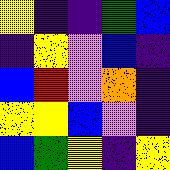[["yellow", "indigo", "indigo", "green", "blue"], ["indigo", "yellow", "violet", "blue", "indigo"], ["blue", "red", "violet", "orange", "indigo"], ["yellow", "yellow", "blue", "violet", "indigo"], ["blue", "green", "yellow", "indigo", "yellow"]]